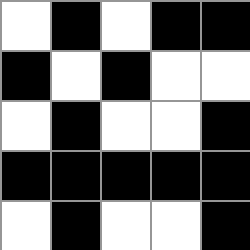[["white", "black", "white", "black", "black"], ["black", "white", "black", "white", "white"], ["white", "black", "white", "white", "black"], ["black", "black", "black", "black", "black"], ["white", "black", "white", "white", "black"]]